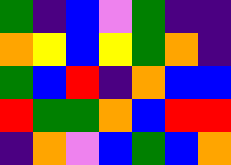[["green", "indigo", "blue", "violet", "green", "indigo", "indigo"], ["orange", "yellow", "blue", "yellow", "green", "orange", "indigo"], ["green", "blue", "red", "indigo", "orange", "blue", "blue"], ["red", "green", "green", "orange", "blue", "red", "red"], ["indigo", "orange", "violet", "blue", "green", "blue", "orange"]]